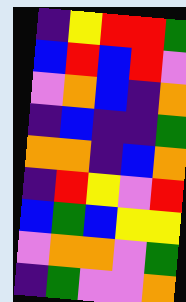[["indigo", "yellow", "red", "red", "green"], ["blue", "red", "blue", "red", "violet"], ["violet", "orange", "blue", "indigo", "orange"], ["indigo", "blue", "indigo", "indigo", "green"], ["orange", "orange", "indigo", "blue", "orange"], ["indigo", "red", "yellow", "violet", "red"], ["blue", "green", "blue", "yellow", "yellow"], ["violet", "orange", "orange", "violet", "green"], ["indigo", "green", "violet", "violet", "orange"]]